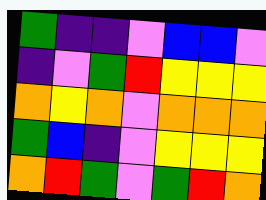[["green", "indigo", "indigo", "violet", "blue", "blue", "violet"], ["indigo", "violet", "green", "red", "yellow", "yellow", "yellow"], ["orange", "yellow", "orange", "violet", "orange", "orange", "orange"], ["green", "blue", "indigo", "violet", "yellow", "yellow", "yellow"], ["orange", "red", "green", "violet", "green", "red", "orange"]]